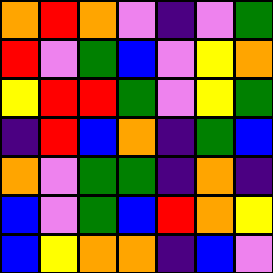[["orange", "red", "orange", "violet", "indigo", "violet", "green"], ["red", "violet", "green", "blue", "violet", "yellow", "orange"], ["yellow", "red", "red", "green", "violet", "yellow", "green"], ["indigo", "red", "blue", "orange", "indigo", "green", "blue"], ["orange", "violet", "green", "green", "indigo", "orange", "indigo"], ["blue", "violet", "green", "blue", "red", "orange", "yellow"], ["blue", "yellow", "orange", "orange", "indigo", "blue", "violet"]]